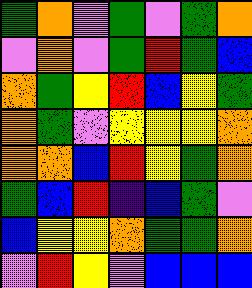[["green", "orange", "violet", "green", "violet", "green", "orange"], ["violet", "orange", "violet", "green", "red", "green", "blue"], ["orange", "green", "yellow", "red", "blue", "yellow", "green"], ["orange", "green", "violet", "yellow", "yellow", "yellow", "orange"], ["orange", "orange", "blue", "red", "yellow", "green", "orange"], ["green", "blue", "red", "indigo", "blue", "green", "violet"], ["blue", "yellow", "yellow", "orange", "green", "green", "orange"], ["violet", "red", "yellow", "violet", "blue", "blue", "blue"]]